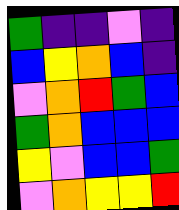[["green", "indigo", "indigo", "violet", "indigo"], ["blue", "yellow", "orange", "blue", "indigo"], ["violet", "orange", "red", "green", "blue"], ["green", "orange", "blue", "blue", "blue"], ["yellow", "violet", "blue", "blue", "green"], ["violet", "orange", "yellow", "yellow", "red"]]